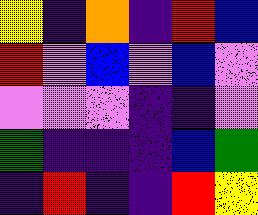[["yellow", "indigo", "orange", "indigo", "red", "blue"], ["red", "violet", "blue", "violet", "blue", "violet"], ["violet", "violet", "violet", "indigo", "indigo", "violet"], ["green", "indigo", "indigo", "indigo", "blue", "green"], ["indigo", "red", "indigo", "indigo", "red", "yellow"]]